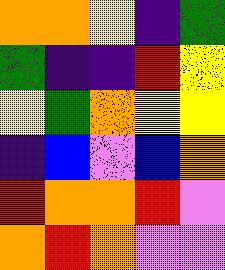[["orange", "orange", "yellow", "indigo", "green"], ["green", "indigo", "indigo", "red", "yellow"], ["yellow", "green", "orange", "yellow", "yellow"], ["indigo", "blue", "violet", "blue", "orange"], ["red", "orange", "orange", "red", "violet"], ["orange", "red", "orange", "violet", "violet"]]